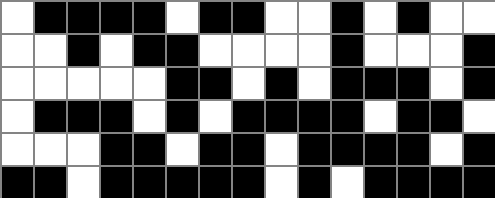[["white", "black", "black", "black", "black", "white", "black", "black", "white", "white", "black", "white", "black", "white", "white"], ["white", "white", "black", "white", "black", "black", "white", "white", "white", "white", "black", "white", "white", "white", "black"], ["white", "white", "white", "white", "white", "black", "black", "white", "black", "white", "black", "black", "black", "white", "black"], ["white", "black", "black", "black", "white", "black", "white", "black", "black", "black", "black", "white", "black", "black", "white"], ["white", "white", "white", "black", "black", "white", "black", "black", "white", "black", "black", "black", "black", "white", "black"], ["black", "black", "white", "black", "black", "black", "black", "black", "white", "black", "white", "black", "black", "black", "black"]]